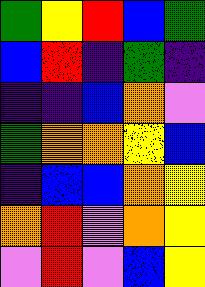[["green", "yellow", "red", "blue", "green"], ["blue", "red", "indigo", "green", "indigo"], ["indigo", "indigo", "blue", "orange", "violet"], ["green", "orange", "orange", "yellow", "blue"], ["indigo", "blue", "blue", "orange", "yellow"], ["orange", "red", "violet", "orange", "yellow"], ["violet", "red", "violet", "blue", "yellow"]]